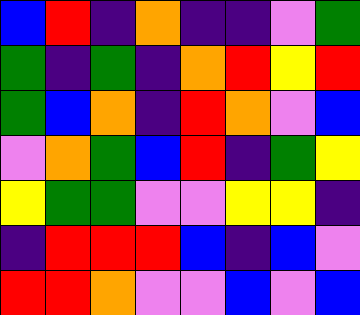[["blue", "red", "indigo", "orange", "indigo", "indigo", "violet", "green"], ["green", "indigo", "green", "indigo", "orange", "red", "yellow", "red"], ["green", "blue", "orange", "indigo", "red", "orange", "violet", "blue"], ["violet", "orange", "green", "blue", "red", "indigo", "green", "yellow"], ["yellow", "green", "green", "violet", "violet", "yellow", "yellow", "indigo"], ["indigo", "red", "red", "red", "blue", "indigo", "blue", "violet"], ["red", "red", "orange", "violet", "violet", "blue", "violet", "blue"]]